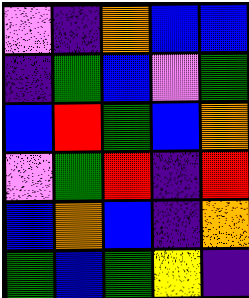[["violet", "indigo", "orange", "blue", "blue"], ["indigo", "green", "blue", "violet", "green"], ["blue", "red", "green", "blue", "orange"], ["violet", "green", "red", "indigo", "red"], ["blue", "orange", "blue", "indigo", "orange"], ["green", "blue", "green", "yellow", "indigo"]]